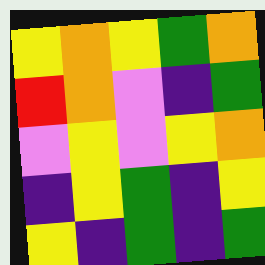[["yellow", "orange", "yellow", "green", "orange"], ["red", "orange", "violet", "indigo", "green"], ["violet", "yellow", "violet", "yellow", "orange"], ["indigo", "yellow", "green", "indigo", "yellow"], ["yellow", "indigo", "green", "indigo", "green"]]